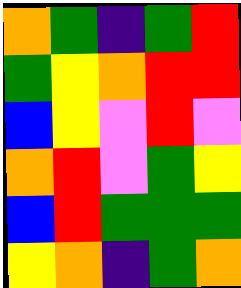[["orange", "green", "indigo", "green", "red"], ["green", "yellow", "orange", "red", "red"], ["blue", "yellow", "violet", "red", "violet"], ["orange", "red", "violet", "green", "yellow"], ["blue", "red", "green", "green", "green"], ["yellow", "orange", "indigo", "green", "orange"]]